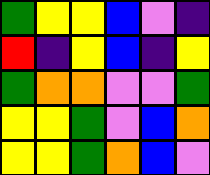[["green", "yellow", "yellow", "blue", "violet", "indigo"], ["red", "indigo", "yellow", "blue", "indigo", "yellow"], ["green", "orange", "orange", "violet", "violet", "green"], ["yellow", "yellow", "green", "violet", "blue", "orange"], ["yellow", "yellow", "green", "orange", "blue", "violet"]]